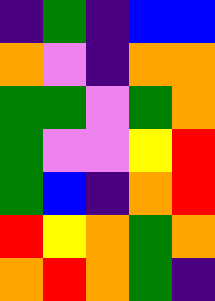[["indigo", "green", "indigo", "blue", "blue"], ["orange", "violet", "indigo", "orange", "orange"], ["green", "green", "violet", "green", "orange"], ["green", "violet", "violet", "yellow", "red"], ["green", "blue", "indigo", "orange", "red"], ["red", "yellow", "orange", "green", "orange"], ["orange", "red", "orange", "green", "indigo"]]